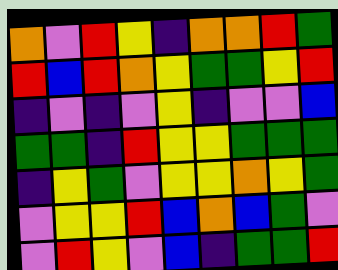[["orange", "violet", "red", "yellow", "indigo", "orange", "orange", "red", "green"], ["red", "blue", "red", "orange", "yellow", "green", "green", "yellow", "red"], ["indigo", "violet", "indigo", "violet", "yellow", "indigo", "violet", "violet", "blue"], ["green", "green", "indigo", "red", "yellow", "yellow", "green", "green", "green"], ["indigo", "yellow", "green", "violet", "yellow", "yellow", "orange", "yellow", "green"], ["violet", "yellow", "yellow", "red", "blue", "orange", "blue", "green", "violet"], ["violet", "red", "yellow", "violet", "blue", "indigo", "green", "green", "red"]]